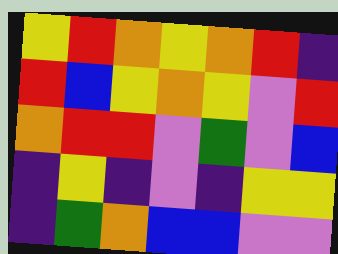[["yellow", "red", "orange", "yellow", "orange", "red", "indigo"], ["red", "blue", "yellow", "orange", "yellow", "violet", "red"], ["orange", "red", "red", "violet", "green", "violet", "blue"], ["indigo", "yellow", "indigo", "violet", "indigo", "yellow", "yellow"], ["indigo", "green", "orange", "blue", "blue", "violet", "violet"]]